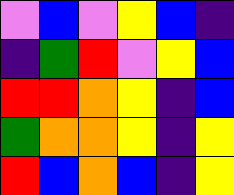[["violet", "blue", "violet", "yellow", "blue", "indigo"], ["indigo", "green", "red", "violet", "yellow", "blue"], ["red", "red", "orange", "yellow", "indigo", "blue"], ["green", "orange", "orange", "yellow", "indigo", "yellow"], ["red", "blue", "orange", "blue", "indigo", "yellow"]]